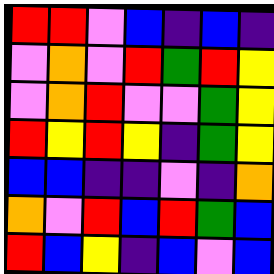[["red", "red", "violet", "blue", "indigo", "blue", "indigo"], ["violet", "orange", "violet", "red", "green", "red", "yellow"], ["violet", "orange", "red", "violet", "violet", "green", "yellow"], ["red", "yellow", "red", "yellow", "indigo", "green", "yellow"], ["blue", "blue", "indigo", "indigo", "violet", "indigo", "orange"], ["orange", "violet", "red", "blue", "red", "green", "blue"], ["red", "blue", "yellow", "indigo", "blue", "violet", "blue"]]